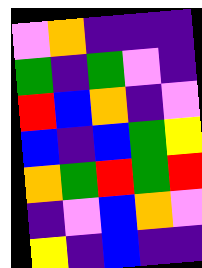[["violet", "orange", "indigo", "indigo", "indigo"], ["green", "indigo", "green", "violet", "indigo"], ["red", "blue", "orange", "indigo", "violet"], ["blue", "indigo", "blue", "green", "yellow"], ["orange", "green", "red", "green", "red"], ["indigo", "violet", "blue", "orange", "violet"], ["yellow", "indigo", "blue", "indigo", "indigo"]]